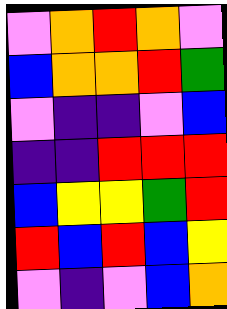[["violet", "orange", "red", "orange", "violet"], ["blue", "orange", "orange", "red", "green"], ["violet", "indigo", "indigo", "violet", "blue"], ["indigo", "indigo", "red", "red", "red"], ["blue", "yellow", "yellow", "green", "red"], ["red", "blue", "red", "blue", "yellow"], ["violet", "indigo", "violet", "blue", "orange"]]